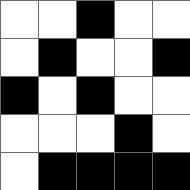[["white", "white", "black", "white", "white"], ["white", "black", "white", "white", "black"], ["black", "white", "black", "white", "white"], ["white", "white", "white", "black", "white"], ["white", "black", "black", "black", "black"]]